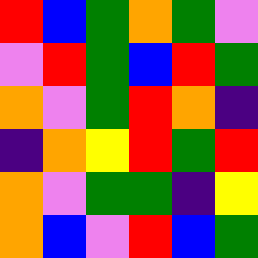[["red", "blue", "green", "orange", "green", "violet"], ["violet", "red", "green", "blue", "red", "green"], ["orange", "violet", "green", "red", "orange", "indigo"], ["indigo", "orange", "yellow", "red", "green", "red"], ["orange", "violet", "green", "green", "indigo", "yellow"], ["orange", "blue", "violet", "red", "blue", "green"]]